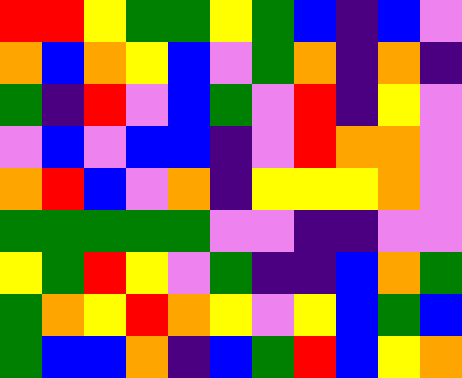[["red", "red", "yellow", "green", "green", "yellow", "green", "blue", "indigo", "blue", "violet"], ["orange", "blue", "orange", "yellow", "blue", "violet", "green", "orange", "indigo", "orange", "indigo"], ["green", "indigo", "red", "violet", "blue", "green", "violet", "red", "indigo", "yellow", "violet"], ["violet", "blue", "violet", "blue", "blue", "indigo", "violet", "red", "orange", "orange", "violet"], ["orange", "red", "blue", "violet", "orange", "indigo", "yellow", "yellow", "yellow", "orange", "violet"], ["green", "green", "green", "green", "green", "violet", "violet", "indigo", "indigo", "violet", "violet"], ["yellow", "green", "red", "yellow", "violet", "green", "indigo", "indigo", "blue", "orange", "green"], ["green", "orange", "yellow", "red", "orange", "yellow", "violet", "yellow", "blue", "green", "blue"], ["green", "blue", "blue", "orange", "indigo", "blue", "green", "red", "blue", "yellow", "orange"]]